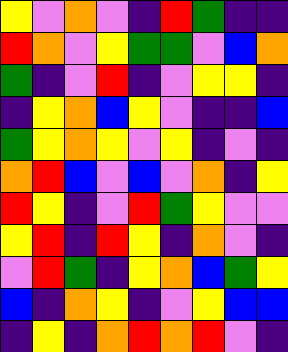[["yellow", "violet", "orange", "violet", "indigo", "red", "green", "indigo", "indigo"], ["red", "orange", "violet", "yellow", "green", "green", "violet", "blue", "orange"], ["green", "indigo", "violet", "red", "indigo", "violet", "yellow", "yellow", "indigo"], ["indigo", "yellow", "orange", "blue", "yellow", "violet", "indigo", "indigo", "blue"], ["green", "yellow", "orange", "yellow", "violet", "yellow", "indigo", "violet", "indigo"], ["orange", "red", "blue", "violet", "blue", "violet", "orange", "indigo", "yellow"], ["red", "yellow", "indigo", "violet", "red", "green", "yellow", "violet", "violet"], ["yellow", "red", "indigo", "red", "yellow", "indigo", "orange", "violet", "indigo"], ["violet", "red", "green", "indigo", "yellow", "orange", "blue", "green", "yellow"], ["blue", "indigo", "orange", "yellow", "indigo", "violet", "yellow", "blue", "blue"], ["indigo", "yellow", "indigo", "orange", "red", "orange", "red", "violet", "indigo"]]